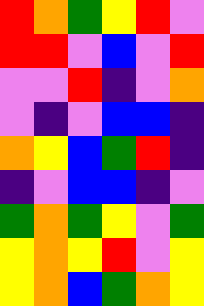[["red", "orange", "green", "yellow", "red", "violet"], ["red", "red", "violet", "blue", "violet", "red"], ["violet", "violet", "red", "indigo", "violet", "orange"], ["violet", "indigo", "violet", "blue", "blue", "indigo"], ["orange", "yellow", "blue", "green", "red", "indigo"], ["indigo", "violet", "blue", "blue", "indigo", "violet"], ["green", "orange", "green", "yellow", "violet", "green"], ["yellow", "orange", "yellow", "red", "violet", "yellow"], ["yellow", "orange", "blue", "green", "orange", "yellow"]]